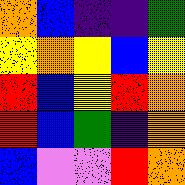[["orange", "blue", "indigo", "indigo", "green"], ["yellow", "orange", "yellow", "blue", "yellow"], ["red", "blue", "yellow", "red", "orange"], ["red", "blue", "green", "indigo", "orange"], ["blue", "violet", "violet", "red", "orange"]]